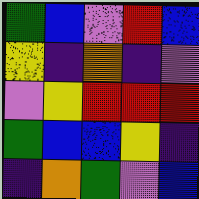[["green", "blue", "violet", "red", "blue"], ["yellow", "indigo", "orange", "indigo", "violet"], ["violet", "yellow", "red", "red", "red"], ["green", "blue", "blue", "yellow", "indigo"], ["indigo", "orange", "green", "violet", "blue"]]